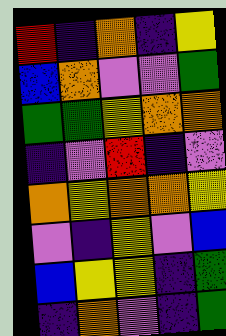[["red", "indigo", "orange", "indigo", "yellow"], ["blue", "orange", "violet", "violet", "green"], ["green", "green", "yellow", "orange", "orange"], ["indigo", "violet", "red", "indigo", "violet"], ["orange", "yellow", "orange", "orange", "yellow"], ["violet", "indigo", "yellow", "violet", "blue"], ["blue", "yellow", "yellow", "indigo", "green"], ["indigo", "orange", "violet", "indigo", "green"]]